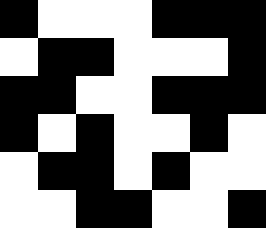[["black", "white", "white", "white", "black", "black", "black"], ["white", "black", "black", "white", "white", "white", "black"], ["black", "black", "white", "white", "black", "black", "black"], ["black", "white", "black", "white", "white", "black", "white"], ["white", "black", "black", "white", "black", "white", "white"], ["white", "white", "black", "black", "white", "white", "black"]]